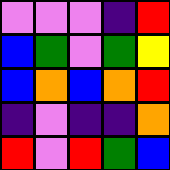[["violet", "violet", "violet", "indigo", "red"], ["blue", "green", "violet", "green", "yellow"], ["blue", "orange", "blue", "orange", "red"], ["indigo", "violet", "indigo", "indigo", "orange"], ["red", "violet", "red", "green", "blue"]]